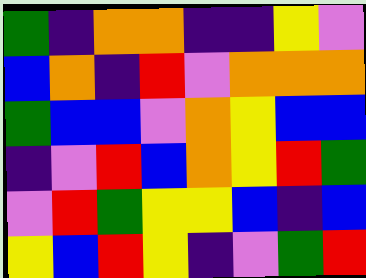[["green", "indigo", "orange", "orange", "indigo", "indigo", "yellow", "violet"], ["blue", "orange", "indigo", "red", "violet", "orange", "orange", "orange"], ["green", "blue", "blue", "violet", "orange", "yellow", "blue", "blue"], ["indigo", "violet", "red", "blue", "orange", "yellow", "red", "green"], ["violet", "red", "green", "yellow", "yellow", "blue", "indigo", "blue"], ["yellow", "blue", "red", "yellow", "indigo", "violet", "green", "red"]]